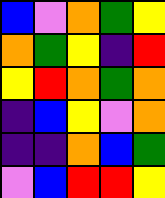[["blue", "violet", "orange", "green", "yellow"], ["orange", "green", "yellow", "indigo", "red"], ["yellow", "red", "orange", "green", "orange"], ["indigo", "blue", "yellow", "violet", "orange"], ["indigo", "indigo", "orange", "blue", "green"], ["violet", "blue", "red", "red", "yellow"]]